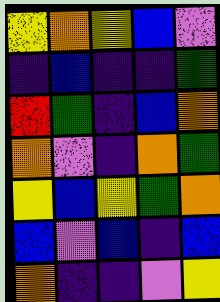[["yellow", "orange", "yellow", "blue", "violet"], ["indigo", "blue", "indigo", "indigo", "green"], ["red", "green", "indigo", "blue", "orange"], ["orange", "violet", "indigo", "orange", "green"], ["yellow", "blue", "yellow", "green", "orange"], ["blue", "violet", "blue", "indigo", "blue"], ["orange", "indigo", "indigo", "violet", "yellow"]]